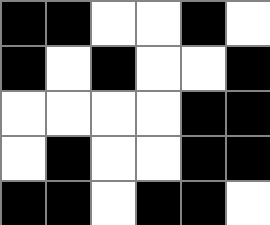[["black", "black", "white", "white", "black", "white"], ["black", "white", "black", "white", "white", "black"], ["white", "white", "white", "white", "black", "black"], ["white", "black", "white", "white", "black", "black"], ["black", "black", "white", "black", "black", "white"]]